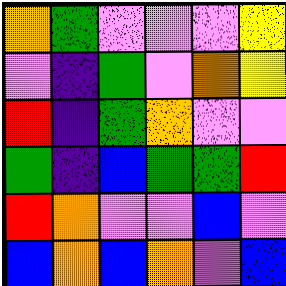[["orange", "green", "violet", "violet", "violet", "yellow"], ["violet", "indigo", "green", "violet", "orange", "yellow"], ["red", "indigo", "green", "orange", "violet", "violet"], ["green", "indigo", "blue", "green", "green", "red"], ["red", "orange", "violet", "violet", "blue", "violet"], ["blue", "orange", "blue", "orange", "violet", "blue"]]